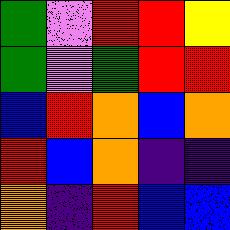[["green", "violet", "red", "red", "yellow"], ["green", "violet", "green", "red", "red"], ["blue", "red", "orange", "blue", "orange"], ["red", "blue", "orange", "indigo", "indigo"], ["orange", "indigo", "red", "blue", "blue"]]